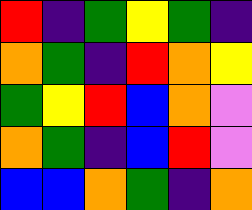[["red", "indigo", "green", "yellow", "green", "indigo"], ["orange", "green", "indigo", "red", "orange", "yellow"], ["green", "yellow", "red", "blue", "orange", "violet"], ["orange", "green", "indigo", "blue", "red", "violet"], ["blue", "blue", "orange", "green", "indigo", "orange"]]